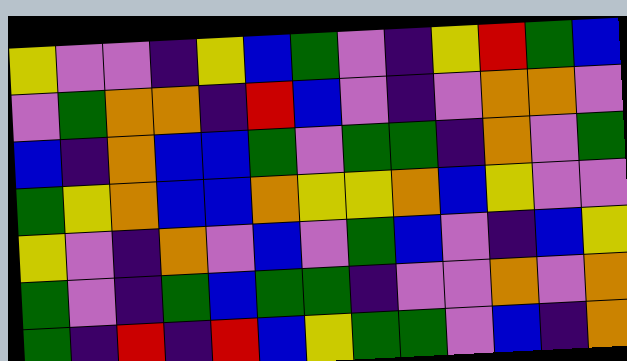[["yellow", "violet", "violet", "indigo", "yellow", "blue", "green", "violet", "indigo", "yellow", "red", "green", "blue"], ["violet", "green", "orange", "orange", "indigo", "red", "blue", "violet", "indigo", "violet", "orange", "orange", "violet"], ["blue", "indigo", "orange", "blue", "blue", "green", "violet", "green", "green", "indigo", "orange", "violet", "green"], ["green", "yellow", "orange", "blue", "blue", "orange", "yellow", "yellow", "orange", "blue", "yellow", "violet", "violet"], ["yellow", "violet", "indigo", "orange", "violet", "blue", "violet", "green", "blue", "violet", "indigo", "blue", "yellow"], ["green", "violet", "indigo", "green", "blue", "green", "green", "indigo", "violet", "violet", "orange", "violet", "orange"], ["green", "indigo", "red", "indigo", "red", "blue", "yellow", "green", "green", "violet", "blue", "indigo", "orange"]]